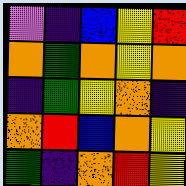[["violet", "indigo", "blue", "yellow", "red"], ["orange", "green", "orange", "yellow", "orange"], ["indigo", "green", "yellow", "orange", "indigo"], ["orange", "red", "blue", "orange", "yellow"], ["green", "indigo", "orange", "red", "yellow"]]